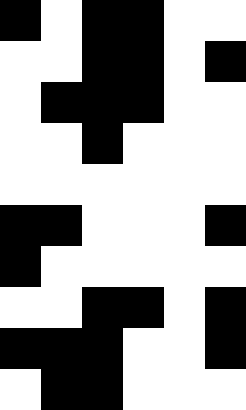[["black", "white", "black", "black", "white", "white"], ["white", "white", "black", "black", "white", "black"], ["white", "black", "black", "black", "white", "white"], ["white", "white", "black", "white", "white", "white"], ["white", "white", "white", "white", "white", "white"], ["black", "black", "white", "white", "white", "black"], ["black", "white", "white", "white", "white", "white"], ["white", "white", "black", "black", "white", "black"], ["black", "black", "black", "white", "white", "black"], ["white", "black", "black", "white", "white", "white"]]